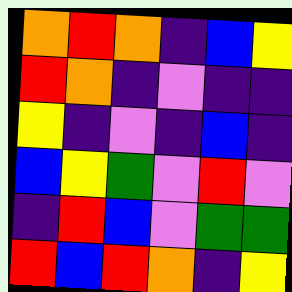[["orange", "red", "orange", "indigo", "blue", "yellow"], ["red", "orange", "indigo", "violet", "indigo", "indigo"], ["yellow", "indigo", "violet", "indigo", "blue", "indigo"], ["blue", "yellow", "green", "violet", "red", "violet"], ["indigo", "red", "blue", "violet", "green", "green"], ["red", "blue", "red", "orange", "indigo", "yellow"]]